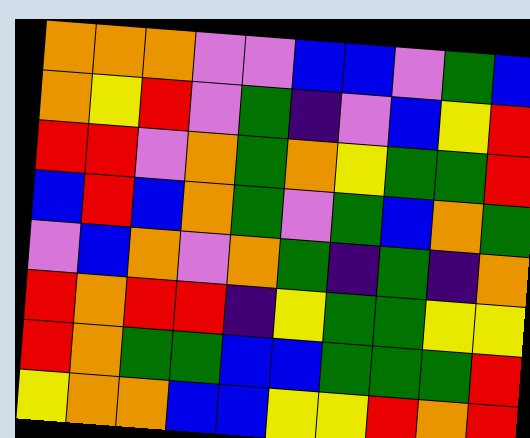[["orange", "orange", "orange", "violet", "violet", "blue", "blue", "violet", "green", "blue"], ["orange", "yellow", "red", "violet", "green", "indigo", "violet", "blue", "yellow", "red"], ["red", "red", "violet", "orange", "green", "orange", "yellow", "green", "green", "red"], ["blue", "red", "blue", "orange", "green", "violet", "green", "blue", "orange", "green"], ["violet", "blue", "orange", "violet", "orange", "green", "indigo", "green", "indigo", "orange"], ["red", "orange", "red", "red", "indigo", "yellow", "green", "green", "yellow", "yellow"], ["red", "orange", "green", "green", "blue", "blue", "green", "green", "green", "red"], ["yellow", "orange", "orange", "blue", "blue", "yellow", "yellow", "red", "orange", "red"]]